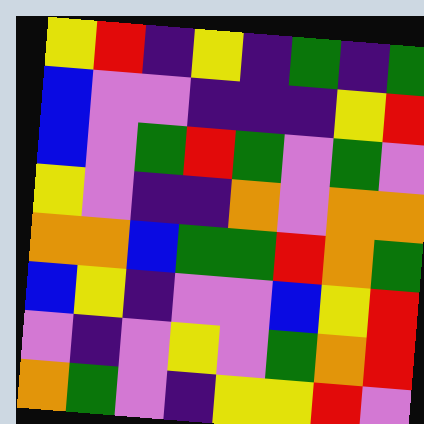[["yellow", "red", "indigo", "yellow", "indigo", "green", "indigo", "green"], ["blue", "violet", "violet", "indigo", "indigo", "indigo", "yellow", "red"], ["blue", "violet", "green", "red", "green", "violet", "green", "violet"], ["yellow", "violet", "indigo", "indigo", "orange", "violet", "orange", "orange"], ["orange", "orange", "blue", "green", "green", "red", "orange", "green"], ["blue", "yellow", "indigo", "violet", "violet", "blue", "yellow", "red"], ["violet", "indigo", "violet", "yellow", "violet", "green", "orange", "red"], ["orange", "green", "violet", "indigo", "yellow", "yellow", "red", "violet"]]